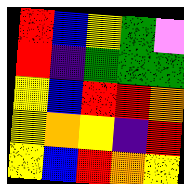[["red", "blue", "yellow", "green", "violet"], ["red", "indigo", "green", "green", "green"], ["yellow", "blue", "red", "red", "orange"], ["yellow", "orange", "yellow", "indigo", "red"], ["yellow", "blue", "red", "orange", "yellow"]]